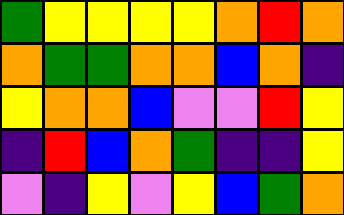[["green", "yellow", "yellow", "yellow", "yellow", "orange", "red", "orange"], ["orange", "green", "green", "orange", "orange", "blue", "orange", "indigo"], ["yellow", "orange", "orange", "blue", "violet", "violet", "red", "yellow"], ["indigo", "red", "blue", "orange", "green", "indigo", "indigo", "yellow"], ["violet", "indigo", "yellow", "violet", "yellow", "blue", "green", "orange"]]